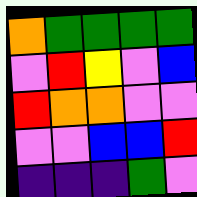[["orange", "green", "green", "green", "green"], ["violet", "red", "yellow", "violet", "blue"], ["red", "orange", "orange", "violet", "violet"], ["violet", "violet", "blue", "blue", "red"], ["indigo", "indigo", "indigo", "green", "violet"]]